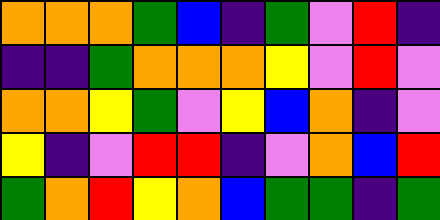[["orange", "orange", "orange", "green", "blue", "indigo", "green", "violet", "red", "indigo"], ["indigo", "indigo", "green", "orange", "orange", "orange", "yellow", "violet", "red", "violet"], ["orange", "orange", "yellow", "green", "violet", "yellow", "blue", "orange", "indigo", "violet"], ["yellow", "indigo", "violet", "red", "red", "indigo", "violet", "orange", "blue", "red"], ["green", "orange", "red", "yellow", "orange", "blue", "green", "green", "indigo", "green"]]